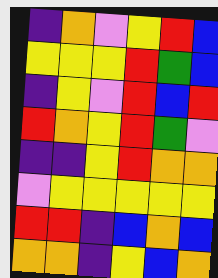[["indigo", "orange", "violet", "yellow", "red", "blue"], ["yellow", "yellow", "yellow", "red", "green", "blue"], ["indigo", "yellow", "violet", "red", "blue", "red"], ["red", "orange", "yellow", "red", "green", "violet"], ["indigo", "indigo", "yellow", "red", "orange", "orange"], ["violet", "yellow", "yellow", "yellow", "yellow", "yellow"], ["red", "red", "indigo", "blue", "orange", "blue"], ["orange", "orange", "indigo", "yellow", "blue", "orange"]]